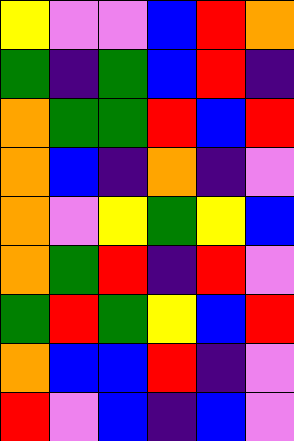[["yellow", "violet", "violet", "blue", "red", "orange"], ["green", "indigo", "green", "blue", "red", "indigo"], ["orange", "green", "green", "red", "blue", "red"], ["orange", "blue", "indigo", "orange", "indigo", "violet"], ["orange", "violet", "yellow", "green", "yellow", "blue"], ["orange", "green", "red", "indigo", "red", "violet"], ["green", "red", "green", "yellow", "blue", "red"], ["orange", "blue", "blue", "red", "indigo", "violet"], ["red", "violet", "blue", "indigo", "blue", "violet"]]